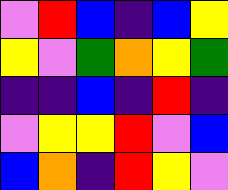[["violet", "red", "blue", "indigo", "blue", "yellow"], ["yellow", "violet", "green", "orange", "yellow", "green"], ["indigo", "indigo", "blue", "indigo", "red", "indigo"], ["violet", "yellow", "yellow", "red", "violet", "blue"], ["blue", "orange", "indigo", "red", "yellow", "violet"]]